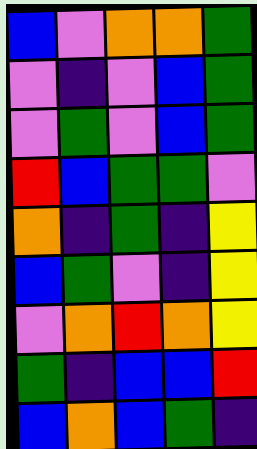[["blue", "violet", "orange", "orange", "green"], ["violet", "indigo", "violet", "blue", "green"], ["violet", "green", "violet", "blue", "green"], ["red", "blue", "green", "green", "violet"], ["orange", "indigo", "green", "indigo", "yellow"], ["blue", "green", "violet", "indigo", "yellow"], ["violet", "orange", "red", "orange", "yellow"], ["green", "indigo", "blue", "blue", "red"], ["blue", "orange", "blue", "green", "indigo"]]